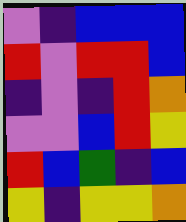[["violet", "indigo", "blue", "blue", "blue"], ["red", "violet", "red", "red", "blue"], ["indigo", "violet", "indigo", "red", "orange"], ["violet", "violet", "blue", "red", "yellow"], ["red", "blue", "green", "indigo", "blue"], ["yellow", "indigo", "yellow", "yellow", "orange"]]